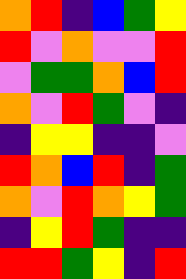[["orange", "red", "indigo", "blue", "green", "yellow"], ["red", "violet", "orange", "violet", "violet", "red"], ["violet", "green", "green", "orange", "blue", "red"], ["orange", "violet", "red", "green", "violet", "indigo"], ["indigo", "yellow", "yellow", "indigo", "indigo", "violet"], ["red", "orange", "blue", "red", "indigo", "green"], ["orange", "violet", "red", "orange", "yellow", "green"], ["indigo", "yellow", "red", "green", "indigo", "indigo"], ["red", "red", "green", "yellow", "indigo", "red"]]